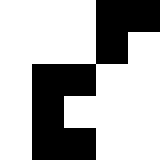[["white", "white", "white", "black", "black"], ["white", "white", "white", "black", "white"], ["white", "black", "black", "white", "white"], ["white", "black", "white", "white", "white"], ["white", "black", "black", "white", "white"]]